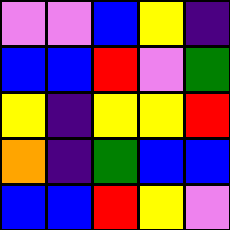[["violet", "violet", "blue", "yellow", "indigo"], ["blue", "blue", "red", "violet", "green"], ["yellow", "indigo", "yellow", "yellow", "red"], ["orange", "indigo", "green", "blue", "blue"], ["blue", "blue", "red", "yellow", "violet"]]